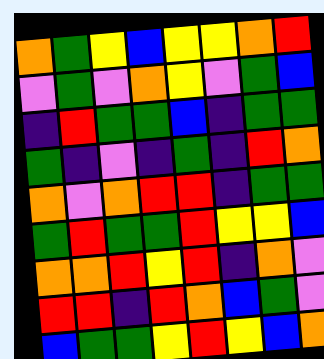[["orange", "green", "yellow", "blue", "yellow", "yellow", "orange", "red"], ["violet", "green", "violet", "orange", "yellow", "violet", "green", "blue"], ["indigo", "red", "green", "green", "blue", "indigo", "green", "green"], ["green", "indigo", "violet", "indigo", "green", "indigo", "red", "orange"], ["orange", "violet", "orange", "red", "red", "indigo", "green", "green"], ["green", "red", "green", "green", "red", "yellow", "yellow", "blue"], ["orange", "orange", "red", "yellow", "red", "indigo", "orange", "violet"], ["red", "red", "indigo", "red", "orange", "blue", "green", "violet"], ["blue", "green", "green", "yellow", "red", "yellow", "blue", "orange"]]